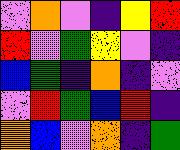[["violet", "orange", "violet", "indigo", "yellow", "red"], ["red", "violet", "green", "yellow", "violet", "indigo"], ["blue", "green", "indigo", "orange", "indigo", "violet"], ["violet", "red", "green", "blue", "red", "indigo"], ["orange", "blue", "violet", "orange", "indigo", "green"]]